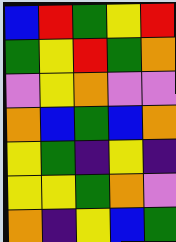[["blue", "red", "green", "yellow", "red"], ["green", "yellow", "red", "green", "orange"], ["violet", "yellow", "orange", "violet", "violet"], ["orange", "blue", "green", "blue", "orange"], ["yellow", "green", "indigo", "yellow", "indigo"], ["yellow", "yellow", "green", "orange", "violet"], ["orange", "indigo", "yellow", "blue", "green"]]